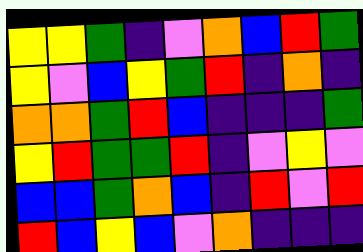[["yellow", "yellow", "green", "indigo", "violet", "orange", "blue", "red", "green"], ["yellow", "violet", "blue", "yellow", "green", "red", "indigo", "orange", "indigo"], ["orange", "orange", "green", "red", "blue", "indigo", "indigo", "indigo", "green"], ["yellow", "red", "green", "green", "red", "indigo", "violet", "yellow", "violet"], ["blue", "blue", "green", "orange", "blue", "indigo", "red", "violet", "red"], ["red", "blue", "yellow", "blue", "violet", "orange", "indigo", "indigo", "indigo"]]